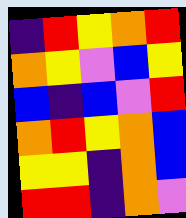[["indigo", "red", "yellow", "orange", "red"], ["orange", "yellow", "violet", "blue", "yellow"], ["blue", "indigo", "blue", "violet", "red"], ["orange", "red", "yellow", "orange", "blue"], ["yellow", "yellow", "indigo", "orange", "blue"], ["red", "red", "indigo", "orange", "violet"]]